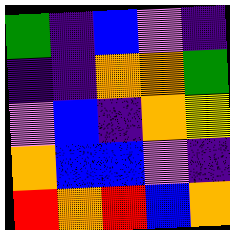[["green", "indigo", "blue", "violet", "indigo"], ["indigo", "indigo", "orange", "orange", "green"], ["violet", "blue", "indigo", "orange", "yellow"], ["orange", "blue", "blue", "violet", "indigo"], ["red", "orange", "red", "blue", "orange"]]